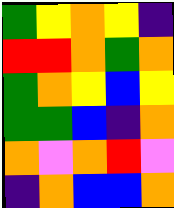[["green", "yellow", "orange", "yellow", "indigo"], ["red", "red", "orange", "green", "orange"], ["green", "orange", "yellow", "blue", "yellow"], ["green", "green", "blue", "indigo", "orange"], ["orange", "violet", "orange", "red", "violet"], ["indigo", "orange", "blue", "blue", "orange"]]